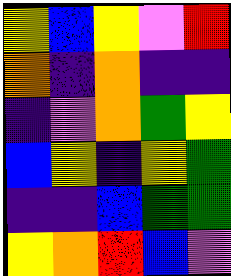[["yellow", "blue", "yellow", "violet", "red"], ["orange", "indigo", "orange", "indigo", "indigo"], ["indigo", "violet", "orange", "green", "yellow"], ["blue", "yellow", "indigo", "yellow", "green"], ["indigo", "indigo", "blue", "green", "green"], ["yellow", "orange", "red", "blue", "violet"]]